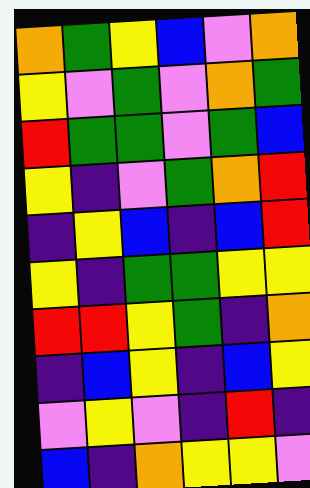[["orange", "green", "yellow", "blue", "violet", "orange"], ["yellow", "violet", "green", "violet", "orange", "green"], ["red", "green", "green", "violet", "green", "blue"], ["yellow", "indigo", "violet", "green", "orange", "red"], ["indigo", "yellow", "blue", "indigo", "blue", "red"], ["yellow", "indigo", "green", "green", "yellow", "yellow"], ["red", "red", "yellow", "green", "indigo", "orange"], ["indigo", "blue", "yellow", "indigo", "blue", "yellow"], ["violet", "yellow", "violet", "indigo", "red", "indigo"], ["blue", "indigo", "orange", "yellow", "yellow", "violet"]]